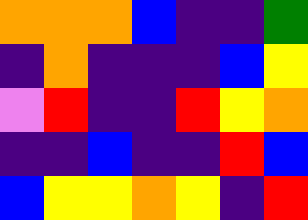[["orange", "orange", "orange", "blue", "indigo", "indigo", "green"], ["indigo", "orange", "indigo", "indigo", "indigo", "blue", "yellow"], ["violet", "red", "indigo", "indigo", "red", "yellow", "orange"], ["indigo", "indigo", "blue", "indigo", "indigo", "red", "blue"], ["blue", "yellow", "yellow", "orange", "yellow", "indigo", "red"]]